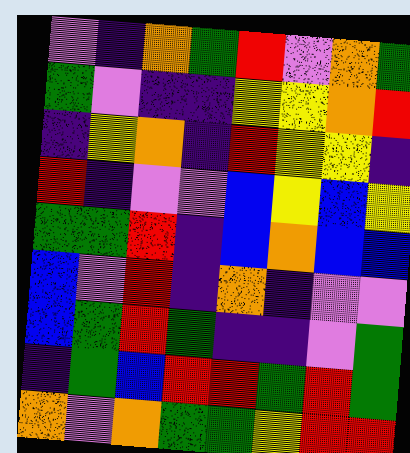[["violet", "indigo", "orange", "green", "red", "violet", "orange", "green"], ["green", "violet", "indigo", "indigo", "yellow", "yellow", "orange", "red"], ["indigo", "yellow", "orange", "indigo", "red", "yellow", "yellow", "indigo"], ["red", "indigo", "violet", "violet", "blue", "yellow", "blue", "yellow"], ["green", "green", "red", "indigo", "blue", "orange", "blue", "blue"], ["blue", "violet", "red", "indigo", "orange", "indigo", "violet", "violet"], ["blue", "green", "red", "green", "indigo", "indigo", "violet", "green"], ["indigo", "green", "blue", "red", "red", "green", "red", "green"], ["orange", "violet", "orange", "green", "green", "yellow", "red", "red"]]